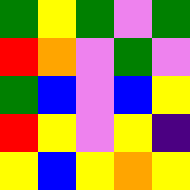[["green", "yellow", "green", "violet", "green"], ["red", "orange", "violet", "green", "violet"], ["green", "blue", "violet", "blue", "yellow"], ["red", "yellow", "violet", "yellow", "indigo"], ["yellow", "blue", "yellow", "orange", "yellow"]]